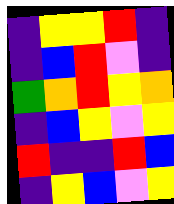[["indigo", "yellow", "yellow", "red", "indigo"], ["indigo", "blue", "red", "violet", "indigo"], ["green", "orange", "red", "yellow", "orange"], ["indigo", "blue", "yellow", "violet", "yellow"], ["red", "indigo", "indigo", "red", "blue"], ["indigo", "yellow", "blue", "violet", "yellow"]]